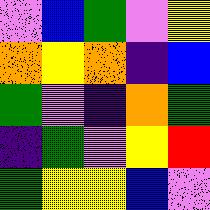[["violet", "blue", "green", "violet", "yellow"], ["orange", "yellow", "orange", "indigo", "blue"], ["green", "violet", "indigo", "orange", "green"], ["indigo", "green", "violet", "yellow", "red"], ["green", "yellow", "yellow", "blue", "violet"]]